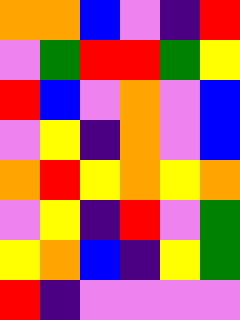[["orange", "orange", "blue", "violet", "indigo", "red"], ["violet", "green", "red", "red", "green", "yellow"], ["red", "blue", "violet", "orange", "violet", "blue"], ["violet", "yellow", "indigo", "orange", "violet", "blue"], ["orange", "red", "yellow", "orange", "yellow", "orange"], ["violet", "yellow", "indigo", "red", "violet", "green"], ["yellow", "orange", "blue", "indigo", "yellow", "green"], ["red", "indigo", "violet", "violet", "violet", "violet"]]